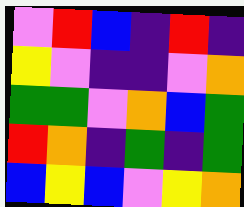[["violet", "red", "blue", "indigo", "red", "indigo"], ["yellow", "violet", "indigo", "indigo", "violet", "orange"], ["green", "green", "violet", "orange", "blue", "green"], ["red", "orange", "indigo", "green", "indigo", "green"], ["blue", "yellow", "blue", "violet", "yellow", "orange"]]